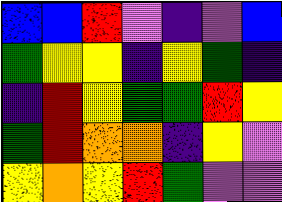[["blue", "blue", "red", "violet", "indigo", "violet", "blue"], ["green", "yellow", "yellow", "indigo", "yellow", "green", "indigo"], ["indigo", "red", "yellow", "green", "green", "red", "yellow"], ["green", "red", "orange", "orange", "indigo", "yellow", "violet"], ["yellow", "orange", "yellow", "red", "green", "violet", "violet"]]